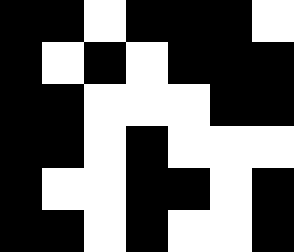[["black", "black", "white", "black", "black", "black", "white"], ["black", "white", "black", "white", "black", "black", "black"], ["black", "black", "white", "white", "white", "black", "black"], ["black", "black", "white", "black", "white", "white", "white"], ["black", "white", "white", "black", "black", "white", "black"], ["black", "black", "white", "black", "white", "white", "black"]]